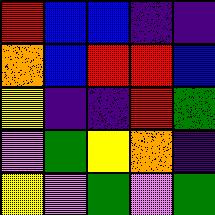[["red", "blue", "blue", "indigo", "indigo"], ["orange", "blue", "red", "red", "blue"], ["yellow", "indigo", "indigo", "red", "green"], ["violet", "green", "yellow", "orange", "indigo"], ["yellow", "violet", "green", "violet", "green"]]